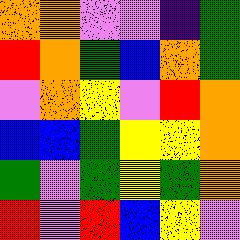[["orange", "orange", "violet", "violet", "indigo", "green"], ["red", "orange", "green", "blue", "orange", "green"], ["violet", "orange", "yellow", "violet", "red", "orange"], ["blue", "blue", "green", "yellow", "yellow", "orange"], ["green", "violet", "green", "yellow", "green", "orange"], ["red", "violet", "red", "blue", "yellow", "violet"]]